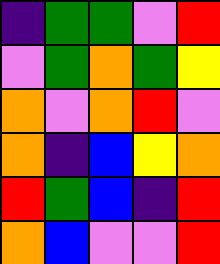[["indigo", "green", "green", "violet", "red"], ["violet", "green", "orange", "green", "yellow"], ["orange", "violet", "orange", "red", "violet"], ["orange", "indigo", "blue", "yellow", "orange"], ["red", "green", "blue", "indigo", "red"], ["orange", "blue", "violet", "violet", "red"]]